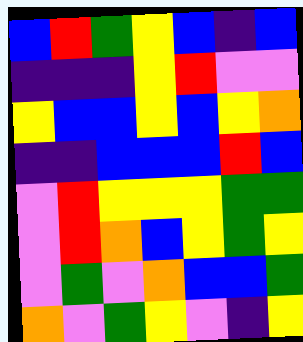[["blue", "red", "green", "yellow", "blue", "indigo", "blue"], ["indigo", "indigo", "indigo", "yellow", "red", "violet", "violet"], ["yellow", "blue", "blue", "yellow", "blue", "yellow", "orange"], ["indigo", "indigo", "blue", "blue", "blue", "red", "blue"], ["violet", "red", "yellow", "yellow", "yellow", "green", "green"], ["violet", "red", "orange", "blue", "yellow", "green", "yellow"], ["violet", "green", "violet", "orange", "blue", "blue", "green"], ["orange", "violet", "green", "yellow", "violet", "indigo", "yellow"]]